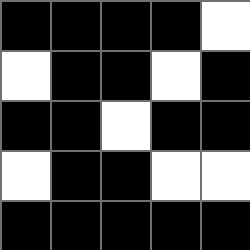[["black", "black", "black", "black", "white"], ["white", "black", "black", "white", "black"], ["black", "black", "white", "black", "black"], ["white", "black", "black", "white", "white"], ["black", "black", "black", "black", "black"]]